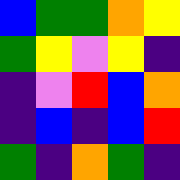[["blue", "green", "green", "orange", "yellow"], ["green", "yellow", "violet", "yellow", "indigo"], ["indigo", "violet", "red", "blue", "orange"], ["indigo", "blue", "indigo", "blue", "red"], ["green", "indigo", "orange", "green", "indigo"]]